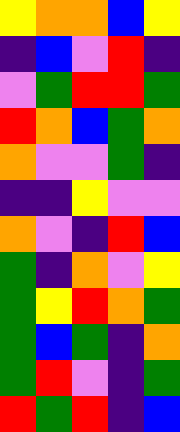[["yellow", "orange", "orange", "blue", "yellow"], ["indigo", "blue", "violet", "red", "indigo"], ["violet", "green", "red", "red", "green"], ["red", "orange", "blue", "green", "orange"], ["orange", "violet", "violet", "green", "indigo"], ["indigo", "indigo", "yellow", "violet", "violet"], ["orange", "violet", "indigo", "red", "blue"], ["green", "indigo", "orange", "violet", "yellow"], ["green", "yellow", "red", "orange", "green"], ["green", "blue", "green", "indigo", "orange"], ["green", "red", "violet", "indigo", "green"], ["red", "green", "red", "indigo", "blue"]]